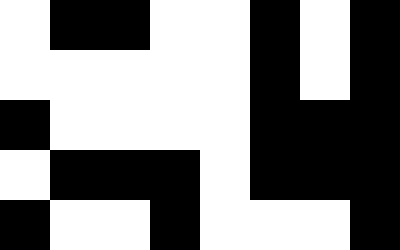[["white", "black", "black", "white", "white", "black", "white", "black"], ["white", "white", "white", "white", "white", "black", "white", "black"], ["black", "white", "white", "white", "white", "black", "black", "black"], ["white", "black", "black", "black", "white", "black", "black", "black"], ["black", "white", "white", "black", "white", "white", "white", "black"]]